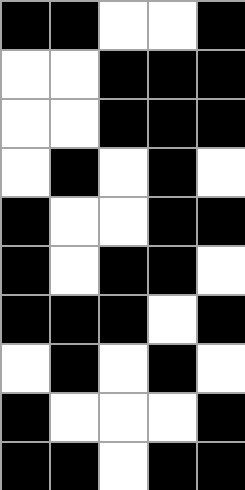[["black", "black", "white", "white", "black"], ["white", "white", "black", "black", "black"], ["white", "white", "black", "black", "black"], ["white", "black", "white", "black", "white"], ["black", "white", "white", "black", "black"], ["black", "white", "black", "black", "white"], ["black", "black", "black", "white", "black"], ["white", "black", "white", "black", "white"], ["black", "white", "white", "white", "black"], ["black", "black", "white", "black", "black"]]